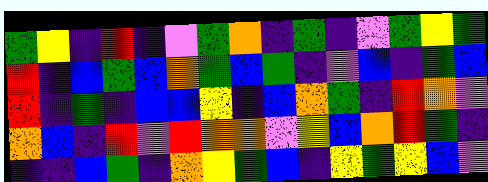[["green", "yellow", "indigo", "red", "indigo", "violet", "green", "orange", "indigo", "green", "indigo", "violet", "green", "yellow", "green"], ["red", "indigo", "blue", "green", "blue", "orange", "green", "blue", "green", "indigo", "violet", "blue", "indigo", "green", "blue"], ["red", "indigo", "green", "indigo", "blue", "blue", "yellow", "indigo", "blue", "orange", "green", "indigo", "red", "orange", "violet"], ["orange", "blue", "indigo", "red", "violet", "red", "orange", "orange", "violet", "yellow", "blue", "orange", "red", "green", "indigo"], ["indigo", "indigo", "blue", "green", "indigo", "orange", "yellow", "green", "blue", "indigo", "yellow", "green", "yellow", "blue", "violet"]]